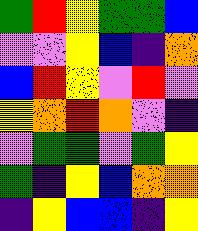[["green", "red", "yellow", "green", "green", "blue"], ["violet", "violet", "yellow", "blue", "indigo", "orange"], ["blue", "red", "yellow", "violet", "red", "violet"], ["yellow", "orange", "red", "orange", "violet", "indigo"], ["violet", "green", "green", "violet", "green", "yellow"], ["green", "indigo", "yellow", "blue", "orange", "orange"], ["indigo", "yellow", "blue", "blue", "indigo", "yellow"]]